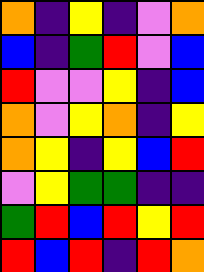[["orange", "indigo", "yellow", "indigo", "violet", "orange"], ["blue", "indigo", "green", "red", "violet", "blue"], ["red", "violet", "violet", "yellow", "indigo", "blue"], ["orange", "violet", "yellow", "orange", "indigo", "yellow"], ["orange", "yellow", "indigo", "yellow", "blue", "red"], ["violet", "yellow", "green", "green", "indigo", "indigo"], ["green", "red", "blue", "red", "yellow", "red"], ["red", "blue", "red", "indigo", "red", "orange"]]